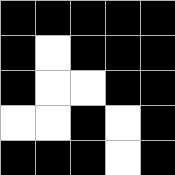[["black", "black", "black", "black", "black"], ["black", "white", "black", "black", "black"], ["black", "white", "white", "black", "black"], ["white", "white", "black", "white", "black"], ["black", "black", "black", "white", "black"]]